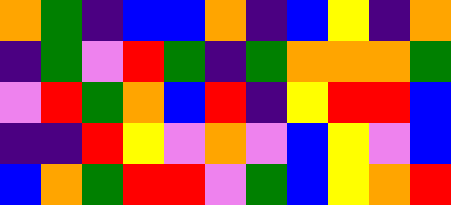[["orange", "green", "indigo", "blue", "blue", "orange", "indigo", "blue", "yellow", "indigo", "orange"], ["indigo", "green", "violet", "red", "green", "indigo", "green", "orange", "orange", "orange", "green"], ["violet", "red", "green", "orange", "blue", "red", "indigo", "yellow", "red", "red", "blue"], ["indigo", "indigo", "red", "yellow", "violet", "orange", "violet", "blue", "yellow", "violet", "blue"], ["blue", "orange", "green", "red", "red", "violet", "green", "blue", "yellow", "orange", "red"]]